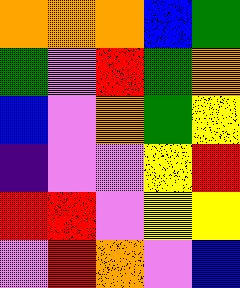[["orange", "orange", "orange", "blue", "green"], ["green", "violet", "red", "green", "orange"], ["blue", "violet", "orange", "green", "yellow"], ["indigo", "violet", "violet", "yellow", "red"], ["red", "red", "violet", "yellow", "yellow"], ["violet", "red", "orange", "violet", "blue"]]